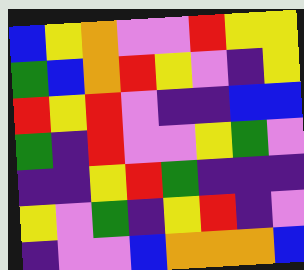[["blue", "yellow", "orange", "violet", "violet", "red", "yellow", "yellow"], ["green", "blue", "orange", "red", "yellow", "violet", "indigo", "yellow"], ["red", "yellow", "red", "violet", "indigo", "indigo", "blue", "blue"], ["green", "indigo", "red", "violet", "violet", "yellow", "green", "violet"], ["indigo", "indigo", "yellow", "red", "green", "indigo", "indigo", "indigo"], ["yellow", "violet", "green", "indigo", "yellow", "red", "indigo", "violet"], ["indigo", "violet", "violet", "blue", "orange", "orange", "orange", "blue"]]